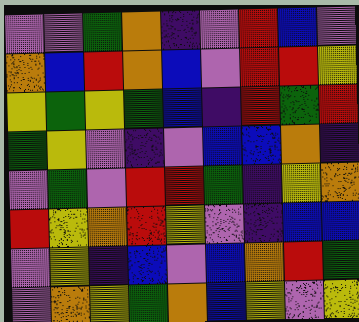[["violet", "violet", "green", "orange", "indigo", "violet", "red", "blue", "violet"], ["orange", "blue", "red", "orange", "blue", "violet", "red", "red", "yellow"], ["yellow", "green", "yellow", "green", "blue", "indigo", "red", "green", "red"], ["green", "yellow", "violet", "indigo", "violet", "blue", "blue", "orange", "indigo"], ["violet", "green", "violet", "red", "red", "green", "indigo", "yellow", "orange"], ["red", "yellow", "orange", "red", "yellow", "violet", "indigo", "blue", "blue"], ["violet", "yellow", "indigo", "blue", "violet", "blue", "orange", "red", "green"], ["violet", "orange", "yellow", "green", "orange", "blue", "yellow", "violet", "yellow"]]